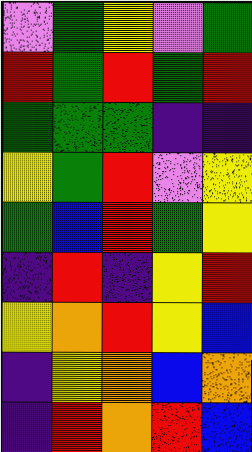[["violet", "green", "yellow", "violet", "green"], ["red", "green", "red", "green", "red"], ["green", "green", "green", "indigo", "indigo"], ["yellow", "green", "red", "violet", "yellow"], ["green", "blue", "red", "green", "yellow"], ["indigo", "red", "indigo", "yellow", "red"], ["yellow", "orange", "red", "yellow", "blue"], ["indigo", "yellow", "orange", "blue", "orange"], ["indigo", "red", "orange", "red", "blue"]]